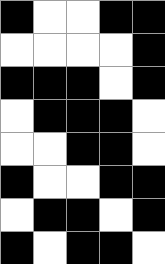[["black", "white", "white", "black", "black"], ["white", "white", "white", "white", "black"], ["black", "black", "black", "white", "black"], ["white", "black", "black", "black", "white"], ["white", "white", "black", "black", "white"], ["black", "white", "white", "black", "black"], ["white", "black", "black", "white", "black"], ["black", "white", "black", "black", "white"]]